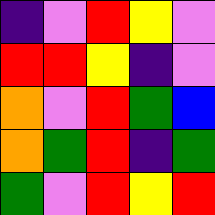[["indigo", "violet", "red", "yellow", "violet"], ["red", "red", "yellow", "indigo", "violet"], ["orange", "violet", "red", "green", "blue"], ["orange", "green", "red", "indigo", "green"], ["green", "violet", "red", "yellow", "red"]]